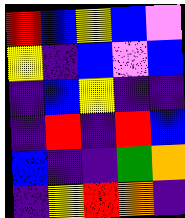[["red", "blue", "yellow", "blue", "violet"], ["yellow", "indigo", "blue", "violet", "blue"], ["indigo", "blue", "yellow", "indigo", "indigo"], ["indigo", "red", "indigo", "red", "blue"], ["blue", "indigo", "indigo", "green", "orange"], ["indigo", "yellow", "red", "orange", "indigo"]]